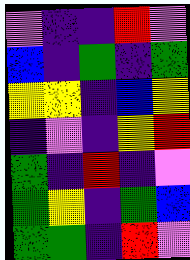[["violet", "indigo", "indigo", "red", "violet"], ["blue", "indigo", "green", "indigo", "green"], ["yellow", "yellow", "indigo", "blue", "yellow"], ["indigo", "violet", "indigo", "yellow", "red"], ["green", "indigo", "red", "indigo", "violet"], ["green", "yellow", "indigo", "green", "blue"], ["green", "green", "indigo", "red", "violet"]]